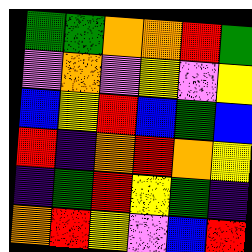[["green", "green", "orange", "orange", "red", "green"], ["violet", "orange", "violet", "yellow", "violet", "yellow"], ["blue", "yellow", "red", "blue", "green", "blue"], ["red", "indigo", "orange", "red", "orange", "yellow"], ["indigo", "green", "red", "yellow", "green", "indigo"], ["orange", "red", "yellow", "violet", "blue", "red"]]